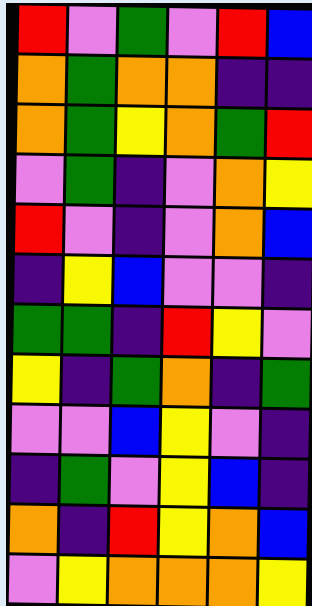[["red", "violet", "green", "violet", "red", "blue"], ["orange", "green", "orange", "orange", "indigo", "indigo"], ["orange", "green", "yellow", "orange", "green", "red"], ["violet", "green", "indigo", "violet", "orange", "yellow"], ["red", "violet", "indigo", "violet", "orange", "blue"], ["indigo", "yellow", "blue", "violet", "violet", "indigo"], ["green", "green", "indigo", "red", "yellow", "violet"], ["yellow", "indigo", "green", "orange", "indigo", "green"], ["violet", "violet", "blue", "yellow", "violet", "indigo"], ["indigo", "green", "violet", "yellow", "blue", "indigo"], ["orange", "indigo", "red", "yellow", "orange", "blue"], ["violet", "yellow", "orange", "orange", "orange", "yellow"]]